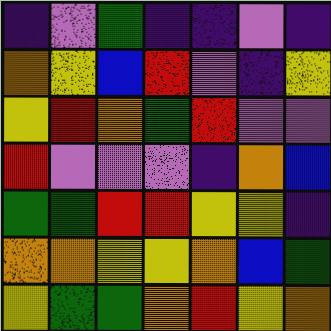[["indigo", "violet", "green", "indigo", "indigo", "violet", "indigo"], ["orange", "yellow", "blue", "red", "violet", "indigo", "yellow"], ["yellow", "red", "orange", "green", "red", "violet", "violet"], ["red", "violet", "violet", "violet", "indigo", "orange", "blue"], ["green", "green", "red", "red", "yellow", "yellow", "indigo"], ["orange", "orange", "yellow", "yellow", "orange", "blue", "green"], ["yellow", "green", "green", "orange", "red", "yellow", "orange"]]